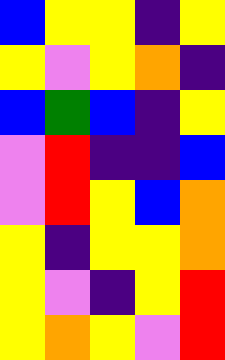[["blue", "yellow", "yellow", "indigo", "yellow"], ["yellow", "violet", "yellow", "orange", "indigo"], ["blue", "green", "blue", "indigo", "yellow"], ["violet", "red", "indigo", "indigo", "blue"], ["violet", "red", "yellow", "blue", "orange"], ["yellow", "indigo", "yellow", "yellow", "orange"], ["yellow", "violet", "indigo", "yellow", "red"], ["yellow", "orange", "yellow", "violet", "red"]]